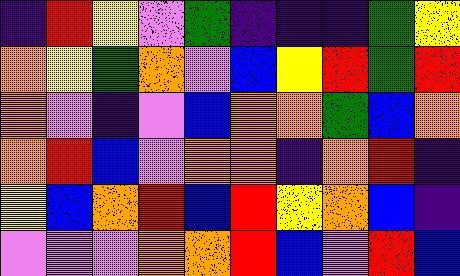[["indigo", "red", "yellow", "violet", "green", "indigo", "indigo", "indigo", "green", "yellow"], ["orange", "yellow", "green", "orange", "violet", "blue", "yellow", "red", "green", "red"], ["orange", "violet", "indigo", "violet", "blue", "orange", "orange", "green", "blue", "orange"], ["orange", "red", "blue", "violet", "orange", "orange", "indigo", "orange", "red", "indigo"], ["yellow", "blue", "orange", "red", "blue", "red", "yellow", "orange", "blue", "indigo"], ["violet", "violet", "violet", "orange", "orange", "red", "blue", "violet", "red", "blue"]]